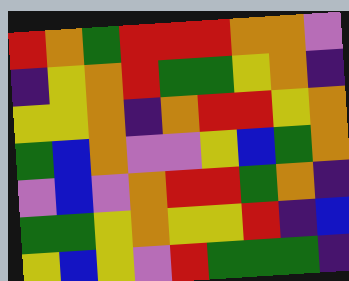[["red", "orange", "green", "red", "red", "red", "orange", "orange", "violet"], ["indigo", "yellow", "orange", "red", "green", "green", "yellow", "orange", "indigo"], ["yellow", "yellow", "orange", "indigo", "orange", "red", "red", "yellow", "orange"], ["green", "blue", "orange", "violet", "violet", "yellow", "blue", "green", "orange"], ["violet", "blue", "violet", "orange", "red", "red", "green", "orange", "indigo"], ["green", "green", "yellow", "orange", "yellow", "yellow", "red", "indigo", "blue"], ["yellow", "blue", "yellow", "violet", "red", "green", "green", "green", "indigo"]]